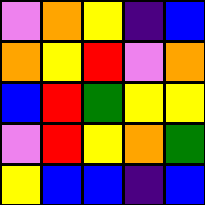[["violet", "orange", "yellow", "indigo", "blue"], ["orange", "yellow", "red", "violet", "orange"], ["blue", "red", "green", "yellow", "yellow"], ["violet", "red", "yellow", "orange", "green"], ["yellow", "blue", "blue", "indigo", "blue"]]